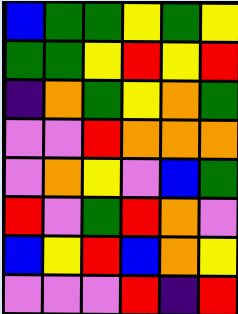[["blue", "green", "green", "yellow", "green", "yellow"], ["green", "green", "yellow", "red", "yellow", "red"], ["indigo", "orange", "green", "yellow", "orange", "green"], ["violet", "violet", "red", "orange", "orange", "orange"], ["violet", "orange", "yellow", "violet", "blue", "green"], ["red", "violet", "green", "red", "orange", "violet"], ["blue", "yellow", "red", "blue", "orange", "yellow"], ["violet", "violet", "violet", "red", "indigo", "red"]]